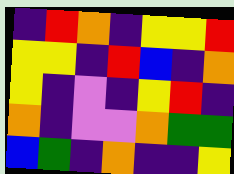[["indigo", "red", "orange", "indigo", "yellow", "yellow", "red"], ["yellow", "yellow", "indigo", "red", "blue", "indigo", "orange"], ["yellow", "indigo", "violet", "indigo", "yellow", "red", "indigo"], ["orange", "indigo", "violet", "violet", "orange", "green", "green"], ["blue", "green", "indigo", "orange", "indigo", "indigo", "yellow"]]